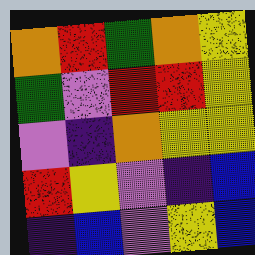[["orange", "red", "green", "orange", "yellow"], ["green", "violet", "red", "red", "yellow"], ["violet", "indigo", "orange", "yellow", "yellow"], ["red", "yellow", "violet", "indigo", "blue"], ["indigo", "blue", "violet", "yellow", "blue"]]